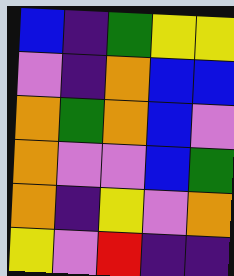[["blue", "indigo", "green", "yellow", "yellow"], ["violet", "indigo", "orange", "blue", "blue"], ["orange", "green", "orange", "blue", "violet"], ["orange", "violet", "violet", "blue", "green"], ["orange", "indigo", "yellow", "violet", "orange"], ["yellow", "violet", "red", "indigo", "indigo"]]